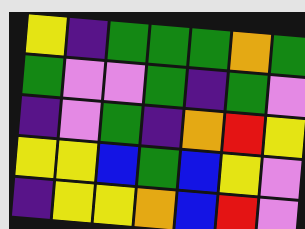[["yellow", "indigo", "green", "green", "green", "orange", "green"], ["green", "violet", "violet", "green", "indigo", "green", "violet"], ["indigo", "violet", "green", "indigo", "orange", "red", "yellow"], ["yellow", "yellow", "blue", "green", "blue", "yellow", "violet"], ["indigo", "yellow", "yellow", "orange", "blue", "red", "violet"]]